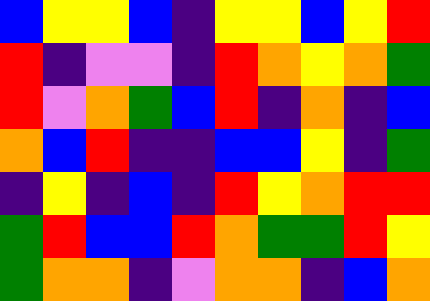[["blue", "yellow", "yellow", "blue", "indigo", "yellow", "yellow", "blue", "yellow", "red"], ["red", "indigo", "violet", "violet", "indigo", "red", "orange", "yellow", "orange", "green"], ["red", "violet", "orange", "green", "blue", "red", "indigo", "orange", "indigo", "blue"], ["orange", "blue", "red", "indigo", "indigo", "blue", "blue", "yellow", "indigo", "green"], ["indigo", "yellow", "indigo", "blue", "indigo", "red", "yellow", "orange", "red", "red"], ["green", "red", "blue", "blue", "red", "orange", "green", "green", "red", "yellow"], ["green", "orange", "orange", "indigo", "violet", "orange", "orange", "indigo", "blue", "orange"]]